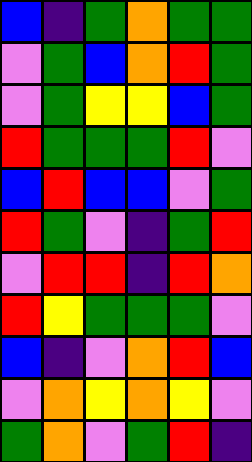[["blue", "indigo", "green", "orange", "green", "green"], ["violet", "green", "blue", "orange", "red", "green"], ["violet", "green", "yellow", "yellow", "blue", "green"], ["red", "green", "green", "green", "red", "violet"], ["blue", "red", "blue", "blue", "violet", "green"], ["red", "green", "violet", "indigo", "green", "red"], ["violet", "red", "red", "indigo", "red", "orange"], ["red", "yellow", "green", "green", "green", "violet"], ["blue", "indigo", "violet", "orange", "red", "blue"], ["violet", "orange", "yellow", "orange", "yellow", "violet"], ["green", "orange", "violet", "green", "red", "indigo"]]